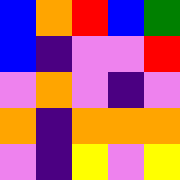[["blue", "orange", "red", "blue", "green"], ["blue", "indigo", "violet", "violet", "red"], ["violet", "orange", "violet", "indigo", "violet"], ["orange", "indigo", "orange", "orange", "orange"], ["violet", "indigo", "yellow", "violet", "yellow"]]